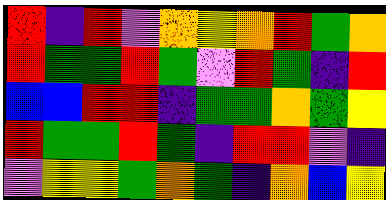[["red", "indigo", "red", "violet", "orange", "yellow", "orange", "red", "green", "orange"], ["red", "green", "green", "red", "green", "violet", "red", "green", "indigo", "red"], ["blue", "blue", "red", "red", "indigo", "green", "green", "orange", "green", "yellow"], ["red", "green", "green", "red", "green", "indigo", "red", "red", "violet", "indigo"], ["violet", "yellow", "yellow", "green", "orange", "green", "indigo", "orange", "blue", "yellow"]]